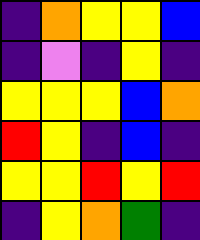[["indigo", "orange", "yellow", "yellow", "blue"], ["indigo", "violet", "indigo", "yellow", "indigo"], ["yellow", "yellow", "yellow", "blue", "orange"], ["red", "yellow", "indigo", "blue", "indigo"], ["yellow", "yellow", "red", "yellow", "red"], ["indigo", "yellow", "orange", "green", "indigo"]]